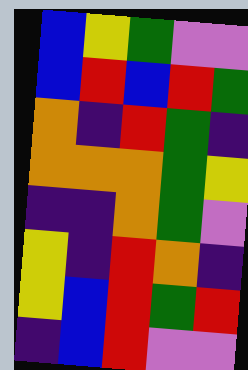[["blue", "yellow", "green", "violet", "violet"], ["blue", "red", "blue", "red", "green"], ["orange", "indigo", "red", "green", "indigo"], ["orange", "orange", "orange", "green", "yellow"], ["indigo", "indigo", "orange", "green", "violet"], ["yellow", "indigo", "red", "orange", "indigo"], ["yellow", "blue", "red", "green", "red"], ["indigo", "blue", "red", "violet", "violet"]]